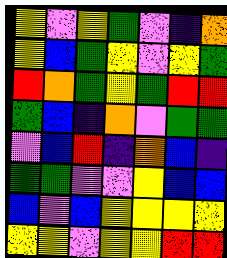[["yellow", "violet", "yellow", "green", "violet", "indigo", "orange"], ["yellow", "blue", "green", "yellow", "violet", "yellow", "green"], ["red", "orange", "green", "yellow", "green", "red", "red"], ["green", "blue", "indigo", "orange", "violet", "green", "green"], ["violet", "blue", "red", "indigo", "orange", "blue", "indigo"], ["green", "green", "violet", "violet", "yellow", "blue", "blue"], ["blue", "violet", "blue", "yellow", "yellow", "yellow", "yellow"], ["yellow", "yellow", "violet", "yellow", "yellow", "red", "red"]]